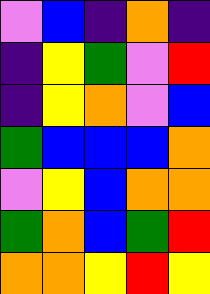[["violet", "blue", "indigo", "orange", "indigo"], ["indigo", "yellow", "green", "violet", "red"], ["indigo", "yellow", "orange", "violet", "blue"], ["green", "blue", "blue", "blue", "orange"], ["violet", "yellow", "blue", "orange", "orange"], ["green", "orange", "blue", "green", "red"], ["orange", "orange", "yellow", "red", "yellow"]]